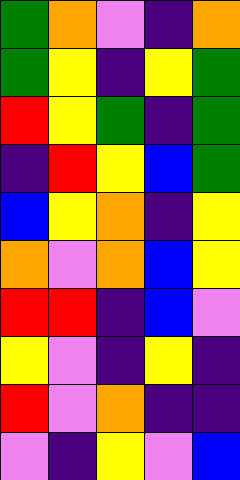[["green", "orange", "violet", "indigo", "orange"], ["green", "yellow", "indigo", "yellow", "green"], ["red", "yellow", "green", "indigo", "green"], ["indigo", "red", "yellow", "blue", "green"], ["blue", "yellow", "orange", "indigo", "yellow"], ["orange", "violet", "orange", "blue", "yellow"], ["red", "red", "indigo", "blue", "violet"], ["yellow", "violet", "indigo", "yellow", "indigo"], ["red", "violet", "orange", "indigo", "indigo"], ["violet", "indigo", "yellow", "violet", "blue"]]